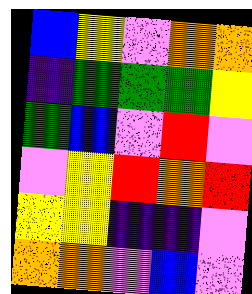[["blue", "yellow", "violet", "orange", "orange"], ["indigo", "green", "green", "green", "yellow"], ["green", "blue", "violet", "red", "violet"], ["violet", "yellow", "red", "orange", "red"], ["yellow", "yellow", "indigo", "indigo", "violet"], ["orange", "orange", "violet", "blue", "violet"]]